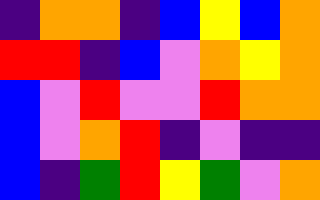[["indigo", "orange", "orange", "indigo", "blue", "yellow", "blue", "orange"], ["red", "red", "indigo", "blue", "violet", "orange", "yellow", "orange"], ["blue", "violet", "red", "violet", "violet", "red", "orange", "orange"], ["blue", "violet", "orange", "red", "indigo", "violet", "indigo", "indigo"], ["blue", "indigo", "green", "red", "yellow", "green", "violet", "orange"]]